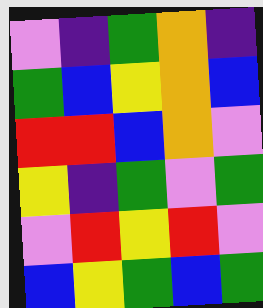[["violet", "indigo", "green", "orange", "indigo"], ["green", "blue", "yellow", "orange", "blue"], ["red", "red", "blue", "orange", "violet"], ["yellow", "indigo", "green", "violet", "green"], ["violet", "red", "yellow", "red", "violet"], ["blue", "yellow", "green", "blue", "green"]]